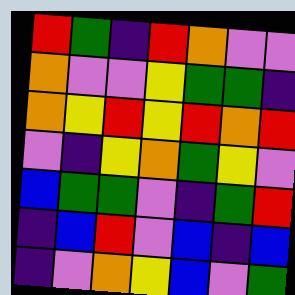[["red", "green", "indigo", "red", "orange", "violet", "violet"], ["orange", "violet", "violet", "yellow", "green", "green", "indigo"], ["orange", "yellow", "red", "yellow", "red", "orange", "red"], ["violet", "indigo", "yellow", "orange", "green", "yellow", "violet"], ["blue", "green", "green", "violet", "indigo", "green", "red"], ["indigo", "blue", "red", "violet", "blue", "indigo", "blue"], ["indigo", "violet", "orange", "yellow", "blue", "violet", "green"]]